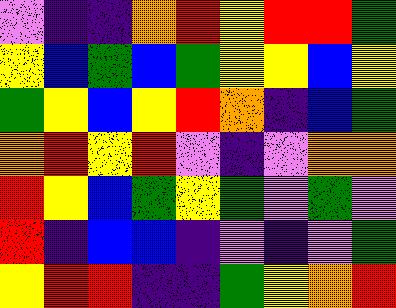[["violet", "indigo", "indigo", "orange", "red", "yellow", "red", "red", "green"], ["yellow", "blue", "green", "blue", "green", "yellow", "yellow", "blue", "yellow"], ["green", "yellow", "blue", "yellow", "red", "orange", "indigo", "blue", "green"], ["orange", "red", "yellow", "red", "violet", "indigo", "violet", "orange", "orange"], ["red", "yellow", "blue", "green", "yellow", "green", "violet", "green", "violet"], ["red", "indigo", "blue", "blue", "indigo", "violet", "indigo", "violet", "green"], ["yellow", "red", "red", "indigo", "indigo", "green", "yellow", "orange", "red"]]